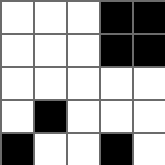[["white", "white", "white", "black", "black"], ["white", "white", "white", "black", "black"], ["white", "white", "white", "white", "white"], ["white", "black", "white", "white", "white"], ["black", "white", "white", "black", "white"]]